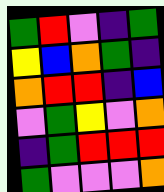[["green", "red", "violet", "indigo", "green"], ["yellow", "blue", "orange", "green", "indigo"], ["orange", "red", "red", "indigo", "blue"], ["violet", "green", "yellow", "violet", "orange"], ["indigo", "green", "red", "red", "red"], ["green", "violet", "violet", "violet", "orange"]]